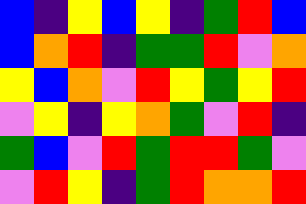[["blue", "indigo", "yellow", "blue", "yellow", "indigo", "green", "red", "blue"], ["blue", "orange", "red", "indigo", "green", "green", "red", "violet", "orange"], ["yellow", "blue", "orange", "violet", "red", "yellow", "green", "yellow", "red"], ["violet", "yellow", "indigo", "yellow", "orange", "green", "violet", "red", "indigo"], ["green", "blue", "violet", "red", "green", "red", "red", "green", "violet"], ["violet", "red", "yellow", "indigo", "green", "red", "orange", "orange", "red"]]